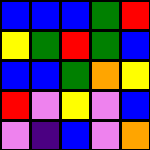[["blue", "blue", "blue", "green", "red"], ["yellow", "green", "red", "green", "blue"], ["blue", "blue", "green", "orange", "yellow"], ["red", "violet", "yellow", "violet", "blue"], ["violet", "indigo", "blue", "violet", "orange"]]